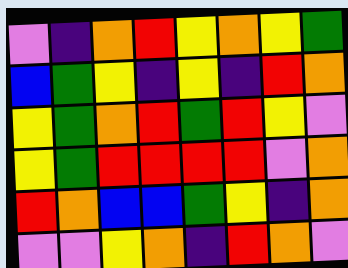[["violet", "indigo", "orange", "red", "yellow", "orange", "yellow", "green"], ["blue", "green", "yellow", "indigo", "yellow", "indigo", "red", "orange"], ["yellow", "green", "orange", "red", "green", "red", "yellow", "violet"], ["yellow", "green", "red", "red", "red", "red", "violet", "orange"], ["red", "orange", "blue", "blue", "green", "yellow", "indigo", "orange"], ["violet", "violet", "yellow", "orange", "indigo", "red", "orange", "violet"]]